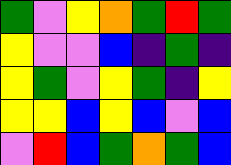[["green", "violet", "yellow", "orange", "green", "red", "green"], ["yellow", "violet", "violet", "blue", "indigo", "green", "indigo"], ["yellow", "green", "violet", "yellow", "green", "indigo", "yellow"], ["yellow", "yellow", "blue", "yellow", "blue", "violet", "blue"], ["violet", "red", "blue", "green", "orange", "green", "blue"]]